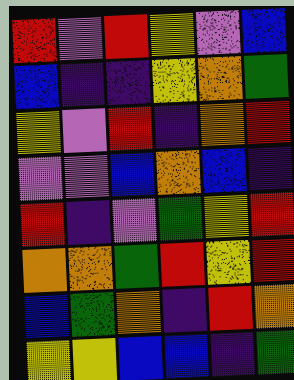[["red", "violet", "red", "yellow", "violet", "blue"], ["blue", "indigo", "indigo", "yellow", "orange", "green"], ["yellow", "violet", "red", "indigo", "orange", "red"], ["violet", "violet", "blue", "orange", "blue", "indigo"], ["red", "indigo", "violet", "green", "yellow", "red"], ["orange", "orange", "green", "red", "yellow", "red"], ["blue", "green", "orange", "indigo", "red", "orange"], ["yellow", "yellow", "blue", "blue", "indigo", "green"]]